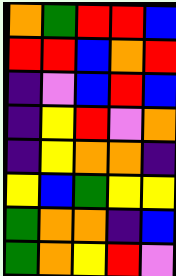[["orange", "green", "red", "red", "blue"], ["red", "red", "blue", "orange", "red"], ["indigo", "violet", "blue", "red", "blue"], ["indigo", "yellow", "red", "violet", "orange"], ["indigo", "yellow", "orange", "orange", "indigo"], ["yellow", "blue", "green", "yellow", "yellow"], ["green", "orange", "orange", "indigo", "blue"], ["green", "orange", "yellow", "red", "violet"]]